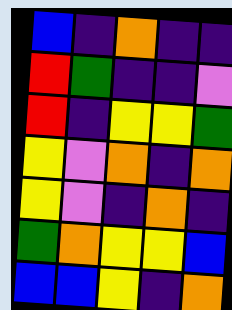[["blue", "indigo", "orange", "indigo", "indigo"], ["red", "green", "indigo", "indigo", "violet"], ["red", "indigo", "yellow", "yellow", "green"], ["yellow", "violet", "orange", "indigo", "orange"], ["yellow", "violet", "indigo", "orange", "indigo"], ["green", "orange", "yellow", "yellow", "blue"], ["blue", "blue", "yellow", "indigo", "orange"]]